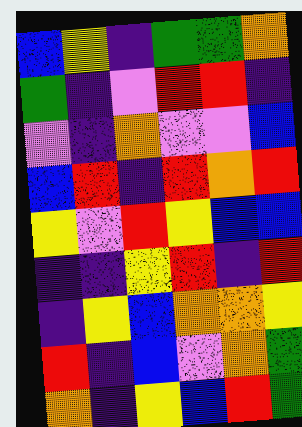[["blue", "yellow", "indigo", "green", "green", "orange"], ["green", "indigo", "violet", "red", "red", "indigo"], ["violet", "indigo", "orange", "violet", "violet", "blue"], ["blue", "red", "indigo", "red", "orange", "red"], ["yellow", "violet", "red", "yellow", "blue", "blue"], ["indigo", "indigo", "yellow", "red", "indigo", "red"], ["indigo", "yellow", "blue", "orange", "orange", "yellow"], ["red", "indigo", "blue", "violet", "orange", "green"], ["orange", "indigo", "yellow", "blue", "red", "green"]]